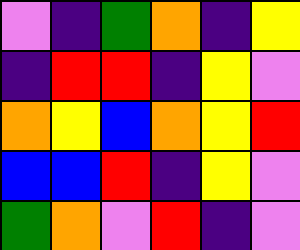[["violet", "indigo", "green", "orange", "indigo", "yellow"], ["indigo", "red", "red", "indigo", "yellow", "violet"], ["orange", "yellow", "blue", "orange", "yellow", "red"], ["blue", "blue", "red", "indigo", "yellow", "violet"], ["green", "orange", "violet", "red", "indigo", "violet"]]